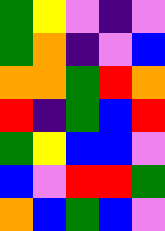[["green", "yellow", "violet", "indigo", "violet"], ["green", "orange", "indigo", "violet", "blue"], ["orange", "orange", "green", "red", "orange"], ["red", "indigo", "green", "blue", "red"], ["green", "yellow", "blue", "blue", "violet"], ["blue", "violet", "red", "red", "green"], ["orange", "blue", "green", "blue", "violet"]]